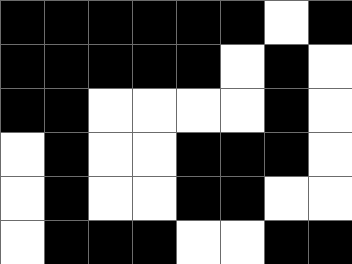[["black", "black", "black", "black", "black", "black", "white", "black"], ["black", "black", "black", "black", "black", "white", "black", "white"], ["black", "black", "white", "white", "white", "white", "black", "white"], ["white", "black", "white", "white", "black", "black", "black", "white"], ["white", "black", "white", "white", "black", "black", "white", "white"], ["white", "black", "black", "black", "white", "white", "black", "black"]]